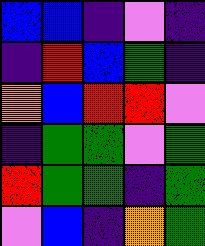[["blue", "blue", "indigo", "violet", "indigo"], ["indigo", "red", "blue", "green", "indigo"], ["orange", "blue", "red", "red", "violet"], ["indigo", "green", "green", "violet", "green"], ["red", "green", "green", "indigo", "green"], ["violet", "blue", "indigo", "orange", "green"]]